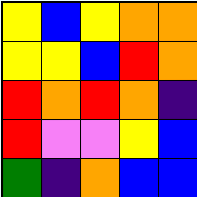[["yellow", "blue", "yellow", "orange", "orange"], ["yellow", "yellow", "blue", "red", "orange"], ["red", "orange", "red", "orange", "indigo"], ["red", "violet", "violet", "yellow", "blue"], ["green", "indigo", "orange", "blue", "blue"]]